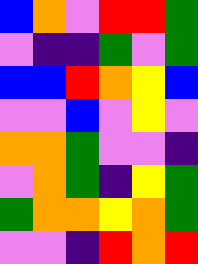[["blue", "orange", "violet", "red", "red", "green"], ["violet", "indigo", "indigo", "green", "violet", "green"], ["blue", "blue", "red", "orange", "yellow", "blue"], ["violet", "violet", "blue", "violet", "yellow", "violet"], ["orange", "orange", "green", "violet", "violet", "indigo"], ["violet", "orange", "green", "indigo", "yellow", "green"], ["green", "orange", "orange", "yellow", "orange", "green"], ["violet", "violet", "indigo", "red", "orange", "red"]]